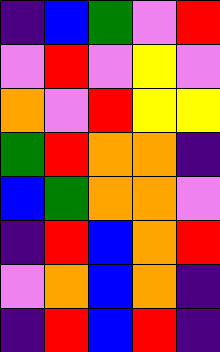[["indigo", "blue", "green", "violet", "red"], ["violet", "red", "violet", "yellow", "violet"], ["orange", "violet", "red", "yellow", "yellow"], ["green", "red", "orange", "orange", "indigo"], ["blue", "green", "orange", "orange", "violet"], ["indigo", "red", "blue", "orange", "red"], ["violet", "orange", "blue", "orange", "indigo"], ["indigo", "red", "blue", "red", "indigo"]]